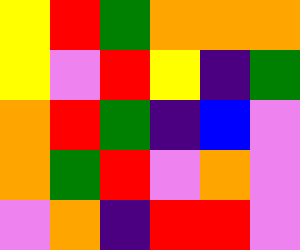[["yellow", "red", "green", "orange", "orange", "orange"], ["yellow", "violet", "red", "yellow", "indigo", "green"], ["orange", "red", "green", "indigo", "blue", "violet"], ["orange", "green", "red", "violet", "orange", "violet"], ["violet", "orange", "indigo", "red", "red", "violet"]]